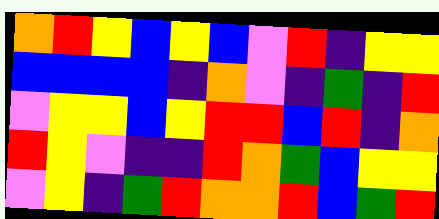[["orange", "red", "yellow", "blue", "yellow", "blue", "violet", "red", "indigo", "yellow", "yellow"], ["blue", "blue", "blue", "blue", "indigo", "orange", "violet", "indigo", "green", "indigo", "red"], ["violet", "yellow", "yellow", "blue", "yellow", "red", "red", "blue", "red", "indigo", "orange"], ["red", "yellow", "violet", "indigo", "indigo", "red", "orange", "green", "blue", "yellow", "yellow"], ["violet", "yellow", "indigo", "green", "red", "orange", "orange", "red", "blue", "green", "red"]]